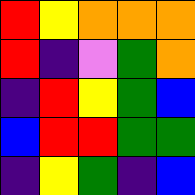[["red", "yellow", "orange", "orange", "orange"], ["red", "indigo", "violet", "green", "orange"], ["indigo", "red", "yellow", "green", "blue"], ["blue", "red", "red", "green", "green"], ["indigo", "yellow", "green", "indigo", "blue"]]